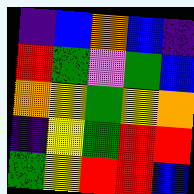[["indigo", "blue", "orange", "blue", "indigo"], ["red", "green", "violet", "green", "blue"], ["orange", "yellow", "green", "yellow", "orange"], ["indigo", "yellow", "green", "red", "red"], ["green", "yellow", "red", "red", "blue"]]